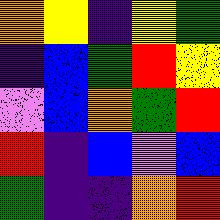[["orange", "yellow", "indigo", "yellow", "green"], ["indigo", "blue", "green", "red", "yellow"], ["violet", "blue", "orange", "green", "red"], ["red", "indigo", "blue", "violet", "blue"], ["green", "indigo", "indigo", "orange", "red"]]